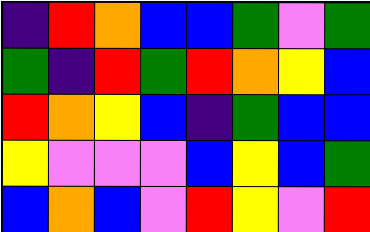[["indigo", "red", "orange", "blue", "blue", "green", "violet", "green"], ["green", "indigo", "red", "green", "red", "orange", "yellow", "blue"], ["red", "orange", "yellow", "blue", "indigo", "green", "blue", "blue"], ["yellow", "violet", "violet", "violet", "blue", "yellow", "blue", "green"], ["blue", "orange", "blue", "violet", "red", "yellow", "violet", "red"]]